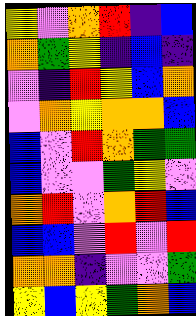[["yellow", "violet", "orange", "red", "indigo", "blue"], ["orange", "green", "yellow", "indigo", "blue", "indigo"], ["violet", "indigo", "red", "yellow", "blue", "orange"], ["violet", "orange", "yellow", "orange", "orange", "blue"], ["blue", "violet", "red", "orange", "green", "green"], ["blue", "violet", "violet", "green", "yellow", "violet"], ["orange", "red", "violet", "orange", "red", "blue"], ["blue", "blue", "violet", "red", "violet", "red"], ["orange", "orange", "indigo", "violet", "violet", "green"], ["yellow", "blue", "yellow", "green", "orange", "blue"]]